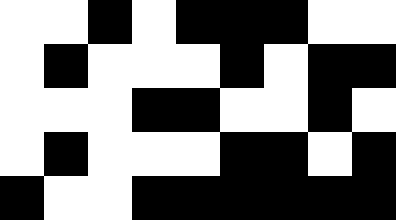[["white", "white", "black", "white", "black", "black", "black", "white", "white"], ["white", "black", "white", "white", "white", "black", "white", "black", "black"], ["white", "white", "white", "black", "black", "white", "white", "black", "white"], ["white", "black", "white", "white", "white", "black", "black", "white", "black"], ["black", "white", "white", "black", "black", "black", "black", "black", "black"]]